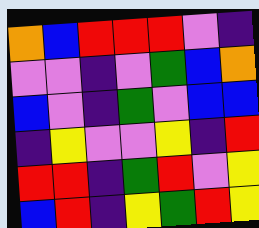[["orange", "blue", "red", "red", "red", "violet", "indigo"], ["violet", "violet", "indigo", "violet", "green", "blue", "orange"], ["blue", "violet", "indigo", "green", "violet", "blue", "blue"], ["indigo", "yellow", "violet", "violet", "yellow", "indigo", "red"], ["red", "red", "indigo", "green", "red", "violet", "yellow"], ["blue", "red", "indigo", "yellow", "green", "red", "yellow"]]